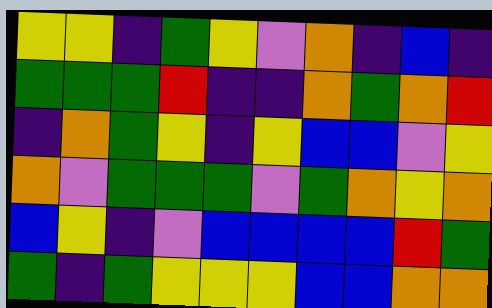[["yellow", "yellow", "indigo", "green", "yellow", "violet", "orange", "indigo", "blue", "indigo"], ["green", "green", "green", "red", "indigo", "indigo", "orange", "green", "orange", "red"], ["indigo", "orange", "green", "yellow", "indigo", "yellow", "blue", "blue", "violet", "yellow"], ["orange", "violet", "green", "green", "green", "violet", "green", "orange", "yellow", "orange"], ["blue", "yellow", "indigo", "violet", "blue", "blue", "blue", "blue", "red", "green"], ["green", "indigo", "green", "yellow", "yellow", "yellow", "blue", "blue", "orange", "orange"]]